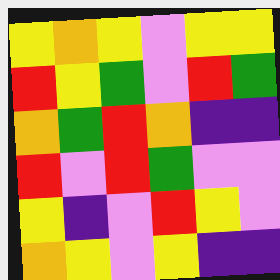[["yellow", "orange", "yellow", "violet", "yellow", "yellow"], ["red", "yellow", "green", "violet", "red", "green"], ["orange", "green", "red", "orange", "indigo", "indigo"], ["red", "violet", "red", "green", "violet", "violet"], ["yellow", "indigo", "violet", "red", "yellow", "violet"], ["orange", "yellow", "violet", "yellow", "indigo", "indigo"]]